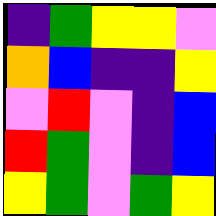[["indigo", "green", "yellow", "yellow", "violet"], ["orange", "blue", "indigo", "indigo", "yellow"], ["violet", "red", "violet", "indigo", "blue"], ["red", "green", "violet", "indigo", "blue"], ["yellow", "green", "violet", "green", "yellow"]]